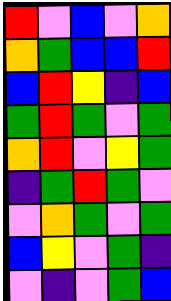[["red", "violet", "blue", "violet", "orange"], ["orange", "green", "blue", "blue", "red"], ["blue", "red", "yellow", "indigo", "blue"], ["green", "red", "green", "violet", "green"], ["orange", "red", "violet", "yellow", "green"], ["indigo", "green", "red", "green", "violet"], ["violet", "orange", "green", "violet", "green"], ["blue", "yellow", "violet", "green", "indigo"], ["violet", "indigo", "violet", "green", "blue"]]